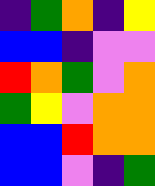[["indigo", "green", "orange", "indigo", "yellow"], ["blue", "blue", "indigo", "violet", "violet"], ["red", "orange", "green", "violet", "orange"], ["green", "yellow", "violet", "orange", "orange"], ["blue", "blue", "red", "orange", "orange"], ["blue", "blue", "violet", "indigo", "green"]]